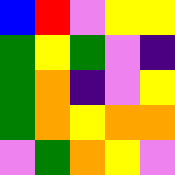[["blue", "red", "violet", "yellow", "yellow"], ["green", "yellow", "green", "violet", "indigo"], ["green", "orange", "indigo", "violet", "yellow"], ["green", "orange", "yellow", "orange", "orange"], ["violet", "green", "orange", "yellow", "violet"]]